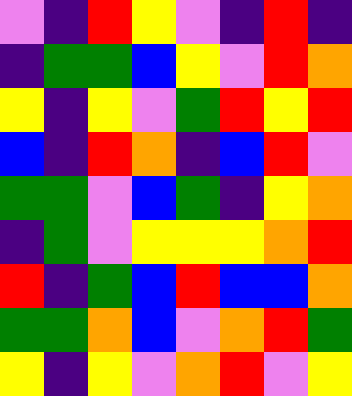[["violet", "indigo", "red", "yellow", "violet", "indigo", "red", "indigo"], ["indigo", "green", "green", "blue", "yellow", "violet", "red", "orange"], ["yellow", "indigo", "yellow", "violet", "green", "red", "yellow", "red"], ["blue", "indigo", "red", "orange", "indigo", "blue", "red", "violet"], ["green", "green", "violet", "blue", "green", "indigo", "yellow", "orange"], ["indigo", "green", "violet", "yellow", "yellow", "yellow", "orange", "red"], ["red", "indigo", "green", "blue", "red", "blue", "blue", "orange"], ["green", "green", "orange", "blue", "violet", "orange", "red", "green"], ["yellow", "indigo", "yellow", "violet", "orange", "red", "violet", "yellow"]]